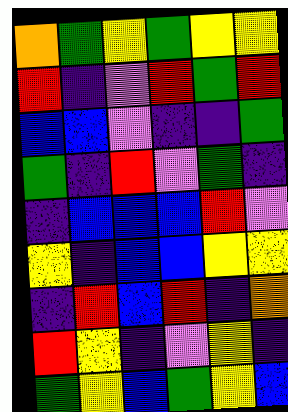[["orange", "green", "yellow", "green", "yellow", "yellow"], ["red", "indigo", "violet", "red", "green", "red"], ["blue", "blue", "violet", "indigo", "indigo", "green"], ["green", "indigo", "red", "violet", "green", "indigo"], ["indigo", "blue", "blue", "blue", "red", "violet"], ["yellow", "indigo", "blue", "blue", "yellow", "yellow"], ["indigo", "red", "blue", "red", "indigo", "orange"], ["red", "yellow", "indigo", "violet", "yellow", "indigo"], ["green", "yellow", "blue", "green", "yellow", "blue"]]